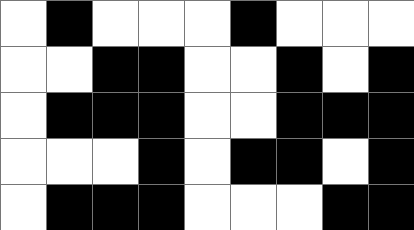[["white", "black", "white", "white", "white", "black", "white", "white", "white"], ["white", "white", "black", "black", "white", "white", "black", "white", "black"], ["white", "black", "black", "black", "white", "white", "black", "black", "black"], ["white", "white", "white", "black", "white", "black", "black", "white", "black"], ["white", "black", "black", "black", "white", "white", "white", "black", "black"]]